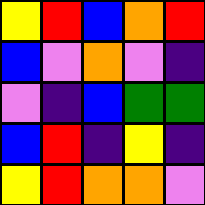[["yellow", "red", "blue", "orange", "red"], ["blue", "violet", "orange", "violet", "indigo"], ["violet", "indigo", "blue", "green", "green"], ["blue", "red", "indigo", "yellow", "indigo"], ["yellow", "red", "orange", "orange", "violet"]]